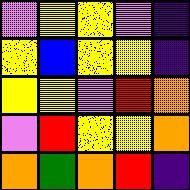[["violet", "yellow", "yellow", "violet", "indigo"], ["yellow", "blue", "yellow", "yellow", "indigo"], ["yellow", "yellow", "violet", "red", "orange"], ["violet", "red", "yellow", "yellow", "orange"], ["orange", "green", "orange", "red", "indigo"]]